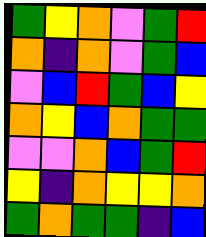[["green", "yellow", "orange", "violet", "green", "red"], ["orange", "indigo", "orange", "violet", "green", "blue"], ["violet", "blue", "red", "green", "blue", "yellow"], ["orange", "yellow", "blue", "orange", "green", "green"], ["violet", "violet", "orange", "blue", "green", "red"], ["yellow", "indigo", "orange", "yellow", "yellow", "orange"], ["green", "orange", "green", "green", "indigo", "blue"]]